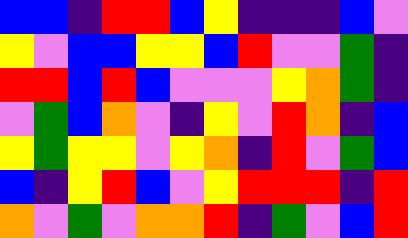[["blue", "blue", "indigo", "red", "red", "blue", "yellow", "indigo", "indigo", "indigo", "blue", "violet"], ["yellow", "violet", "blue", "blue", "yellow", "yellow", "blue", "red", "violet", "violet", "green", "indigo"], ["red", "red", "blue", "red", "blue", "violet", "violet", "violet", "yellow", "orange", "green", "indigo"], ["violet", "green", "blue", "orange", "violet", "indigo", "yellow", "violet", "red", "orange", "indigo", "blue"], ["yellow", "green", "yellow", "yellow", "violet", "yellow", "orange", "indigo", "red", "violet", "green", "blue"], ["blue", "indigo", "yellow", "red", "blue", "violet", "yellow", "red", "red", "red", "indigo", "red"], ["orange", "violet", "green", "violet", "orange", "orange", "red", "indigo", "green", "violet", "blue", "red"]]